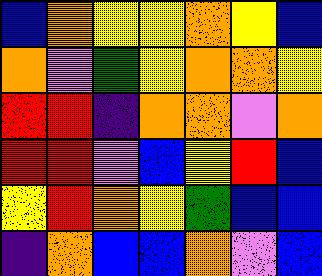[["blue", "orange", "yellow", "yellow", "orange", "yellow", "blue"], ["orange", "violet", "green", "yellow", "orange", "orange", "yellow"], ["red", "red", "indigo", "orange", "orange", "violet", "orange"], ["red", "red", "violet", "blue", "yellow", "red", "blue"], ["yellow", "red", "orange", "yellow", "green", "blue", "blue"], ["indigo", "orange", "blue", "blue", "orange", "violet", "blue"]]